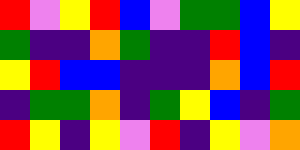[["red", "violet", "yellow", "red", "blue", "violet", "green", "green", "blue", "yellow"], ["green", "indigo", "indigo", "orange", "green", "indigo", "indigo", "red", "blue", "indigo"], ["yellow", "red", "blue", "blue", "indigo", "indigo", "indigo", "orange", "blue", "red"], ["indigo", "green", "green", "orange", "indigo", "green", "yellow", "blue", "indigo", "green"], ["red", "yellow", "indigo", "yellow", "violet", "red", "indigo", "yellow", "violet", "orange"]]